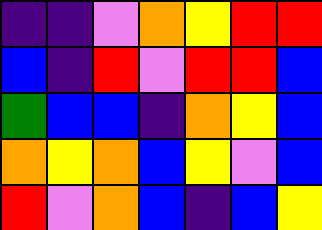[["indigo", "indigo", "violet", "orange", "yellow", "red", "red"], ["blue", "indigo", "red", "violet", "red", "red", "blue"], ["green", "blue", "blue", "indigo", "orange", "yellow", "blue"], ["orange", "yellow", "orange", "blue", "yellow", "violet", "blue"], ["red", "violet", "orange", "blue", "indigo", "blue", "yellow"]]